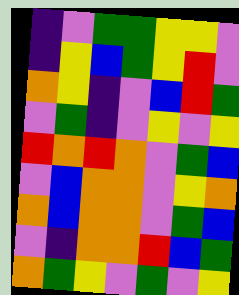[["indigo", "violet", "green", "green", "yellow", "yellow", "violet"], ["indigo", "yellow", "blue", "green", "yellow", "red", "violet"], ["orange", "yellow", "indigo", "violet", "blue", "red", "green"], ["violet", "green", "indigo", "violet", "yellow", "violet", "yellow"], ["red", "orange", "red", "orange", "violet", "green", "blue"], ["violet", "blue", "orange", "orange", "violet", "yellow", "orange"], ["orange", "blue", "orange", "orange", "violet", "green", "blue"], ["violet", "indigo", "orange", "orange", "red", "blue", "green"], ["orange", "green", "yellow", "violet", "green", "violet", "yellow"]]